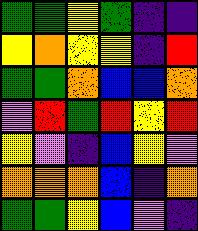[["green", "green", "yellow", "green", "indigo", "indigo"], ["yellow", "orange", "yellow", "yellow", "indigo", "red"], ["green", "green", "orange", "blue", "blue", "orange"], ["violet", "red", "green", "red", "yellow", "red"], ["yellow", "violet", "indigo", "blue", "yellow", "violet"], ["orange", "orange", "orange", "blue", "indigo", "orange"], ["green", "green", "yellow", "blue", "violet", "indigo"]]